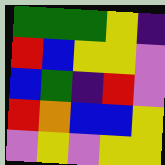[["green", "green", "green", "yellow", "indigo"], ["red", "blue", "yellow", "yellow", "violet"], ["blue", "green", "indigo", "red", "violet"], ["red", "orange", "blue", "blue", "yellow"], ["violet", "yellow", "violet", "yellow", "yellow"]]